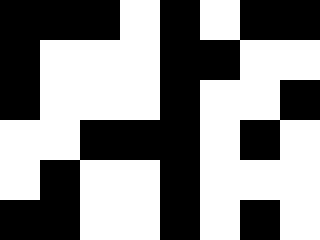[["black", "black", "black", "white", "black", "white", "black", "black"], ["black", "white", "white", "white", "black", "black", "white", "white"], ["black", "white", "white", "white", "black", "white", "white", "black"], ["white", "white", "black", "black", "black", "white", "black", "white"], ["white", "black", "white", "white", "black", "white", "white", "white"], ["black", "black", "white", "white", "black", "white", "black", "white"]]